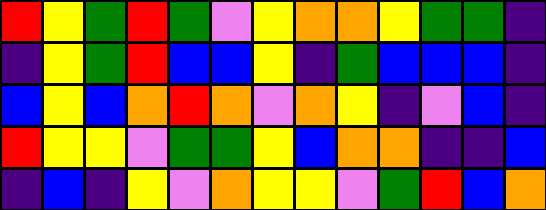[["red", "yellow", "green", "red", "green", "violet", "yellow", "orange", "orange", "yellow", "green", "green", "indigo"], ["indigo", "yellow", "green", "red", "blue", "blue", "yellow", "indigo", "green", "blue", "blue", "blue", "indigo"], ["blue", "yellow", "blue", "orange", "red", "orange", "violet", "orange", "yellow", "indigo", "violet", "blue", "indigo"], ["red", "yellow", "yellow", "violet", "green", "green", "yellow", "blue", "orange", "orange", "indigo", "indigo", "blue"], ["indigo", "blue", "indigo", "yellow", "violet", "orange", "yellow", "yellow", "violet", "green", "red", "blue", "orange"]]